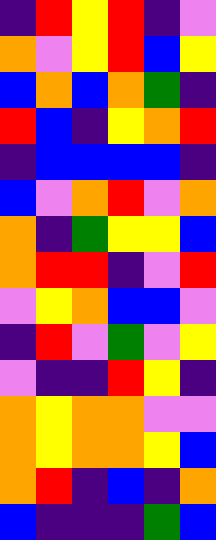[["indigo", "red", "yellow", "red", "indigo", "violet"], ["orange", "violet", "yellow", "red", "blue", "yellow"], ["blue", "orange", "blue", "orange", "green", "indigo"], ["red", "blue", "indigo", "yellow", "orange", "red"], ["indigo", "blue", "blue", "blue", "blue", "indigo"], ["blue", "violet", "orange", "red", "violet", "orange"], ["orange", "indigo", "green", "yellow", "yellow", "blue"], ["orange", "red", "red", "indigo", "violet", "red"], ["violet", "yellow", "orange", "blue", "blue", "violet"], ["indigo", "red", "violet", "green", "violet", "yellow"], ["violet", "indigo", "indigo", "red", "yellow", "indigo"], ["orange", "yellow", "orange", "orange", "violet", "violet"], ["orange", "yellow", "orange", "orange", "yellow", "blue"], ["orange", "red", "indigo", "blue", "indigo", "orange"], ["blue", "indigo", "indigo", "indigo", "green", "blue"]]